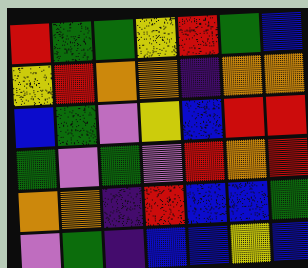[["red", "green", "green", "yellow", "red", "green", "blue"], ["yellow", "red", "orange", "orange", "indigo", "orange", "orange"], ["blue", "green", "violet", "yellow", "blue", "red", "red"], ["green", "violet", "green", "violet", "red", "orange", "red"], ["orange", "orange", "indigo", "red", "blue", "blue", "green"], ["violet", "green", "indigo", "blue", "blue", "yellow", "blue"]]